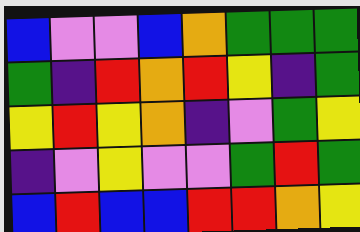[["blue", "violet", "violet", "blue", "orange", "green", "green", "green"], ["green", "indigo", "red", "orange", "red", "yellow", "indigo", "green"], ["yellow", "red", "yellow", "orange", "indigo", "violet", "green", "yellow"], ["indigo", "violet", "yellow", "violet", "violet", "green", "red", "green"], ["blue", "red", "blue", "blue", "red", "red", "orange", "yellow"]]